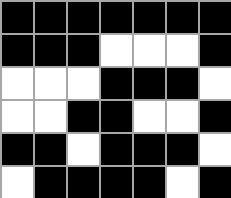[["black", "black", "black", "black", "black", "black", "black"], ["black", "black", "black", "white", "white", "white", "black"], ["white", "white", "white", "black", "black", "black", "white"], ["white", "white", "black", "black", "white", "white", "black"], ["black", "black", "white", "black", "black", "black", "white"], ["white", "black", "black", "black", "black", "white", "black"]]